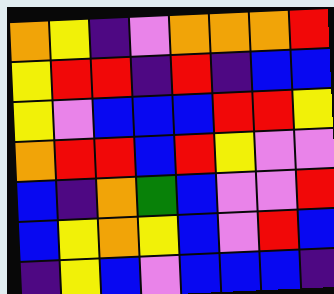[["orange", "yellow", "indigo", "violet", "orange", "orange", "orange", "red"], ["yellow", "red", "red", "indigo", "red", "indigo", "blue", "blue"], ["yellow", "violet", "blue", "blue", "blue", "red", "red", "yellow"], ["orange", "red", "red", "blue", "red", "yellow", "violet", "violet"], ["blue", "indigo", "orange", "green", "blue", "violet", "violet", "red"], ["blue", "yellow", "orange", "yellow", "blue", "violet", "red", "blue"], ["indigo", "yellow", "blue", "violet", "blue", "blue", "blue", "indigo"]]